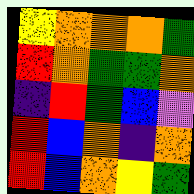[["yellow", "orange", "orange", "orange", "green"], ["red", "orange", "green", "green", "orange"], ["indigo", "red", "green", "blue", "violet"], ["red", "blue", "orange", "indigo", "orange"], ["red", "blue", "orange", "yellow", "green"]]